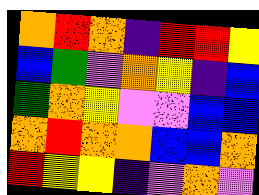[["orange", "red", "orange", "indigo", "red", "red", "yellow"], ["blue", "green", "violet", "orange", "yellow", "indigo", "blue"], ["green", "orange", "yellow", "violet", "violet", "blue", "blue"], ["orange", "red", "orange", "orange", "blue", "blue", "orange"], ["red", "yellow", "yellow", "indigo", "violet", "orange", "violet"]]